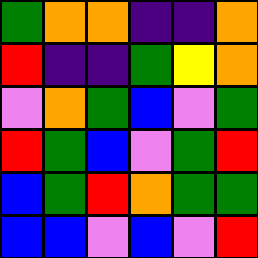[["green", "orange", "orange", "indigo", "indigo", "orange"], ["red", "indigo", "indigo", "green", "yellow", "orange"], ["violet", "orange", "green", "blue", "violet", "green"], ["red", "green", "blue", "violet", "green", "red"], ["blue", "green", "red", "orange", "green", "green"], ["blue", "blue", "violet", "blue", "violet", "red"]]